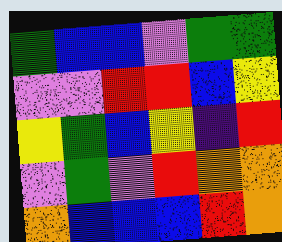[["green", "blue", "blue", "violet", "green", "green"], ["violet", "violet", "red", "red", "blue", "yellow"], ["yellow", "green", "blue", "yellow", "indigo", "red"], ["violet", "green", "violet", "red", "orange", "orange"], ["orange", "blue", "blue", "blue", "red", "orange"]]